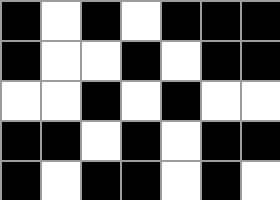[["black", "white", "black", "white", "black", "black", "black"], ["black", "white", "white", "black", "white", "black", "black"], ["white", "white", "black", "white", "black", "white", "white"], ["black", "black", "white", "black", "white", "black", "black"], ["black", "white", "black", "black", "white", "black", "white"]]